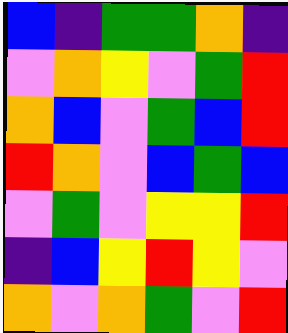[["blue", "indigo", "green", "green", "orange", "indigo"], ["violet", "orange", "yellow", "violet", "green", "red"], ["orange", "blue", "violet", "green", "blue", "red"], ["red", "orange", "violet", "blue", "green", "blue"], ["violet", "green", "violet", "yellow", "yellow", "red"], ["indigo", "blue", "yellow", "red", "yellow", "violet"], ["orange", "violet", "orange", "green", "violet", "red"]]